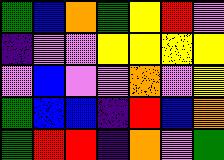[["green", "blue", "orange", "green", "yellow", "red", "violet"], ["indigo", "violet", "violet", "yellow", "yellow", "yellow", "yellow"], ["violet", "blue", "violet", "violet", "orange", "violet", "yellow"], ["green", "blue", "blue", "indigo", "red", "blue", "orange"], ["green", "red", "red", "indigo", "orange", "violet", "green"]]